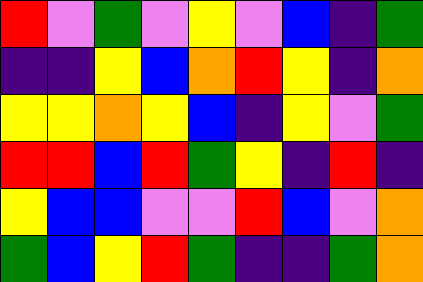[["red", "violet", "green", "violet", "yellow", "violet", "blue", "indigo", "green"], ["indigo", "indigo", "yellow", "blue", "orange", "red", "yellow", "indigo", "orange"], ["yellow", "yellow", "orange", "yellow", "blue", "indigo", "yellow", "violet", "green"], ["red", "red", "blue", "red", "green", "yellow", "indigo", "red", "indigo"], ["yellow", "blue", "blue", "violet", "violet", "red", "blue", "violet", "orange"], ["green", "blue", "yellow", "red", "green", "indigo", "indigo", "green", "orange"]]